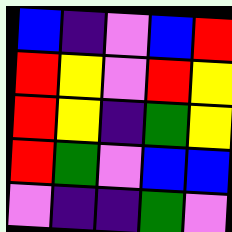[["blue", "indigo", "violet", "blue", "red"], ["red", "yellow", "violet", "red", "yellow"], ["red", "yellow", "indigo", "green", "yellow"], ["red", "green", "violet", "blue", "blue"], ["violet", "indigo", "indigo", "green", "violet"]]